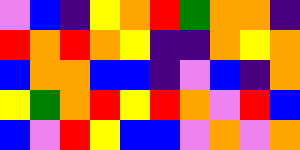[["violet", "blue", "indigo", "yellow", "orange", "red", "green", "orange", "orange", "indigo"], ["red", "orange", "red", "orange", "yellow", "indigo", "indigo", "orange", "yellow", "orange"], ["blue", "orange", "orange", "blue", "blue", "indigo", "violet", "blue", "indigo", "orange"], ["yellow", "green", "orange", "red", "yellow", "red", "orange", "violet", "red", "blue"], ["blue", "violet", "red", "yellow", "blue", "blue", "violet", "orange", "violet", "orange"]]